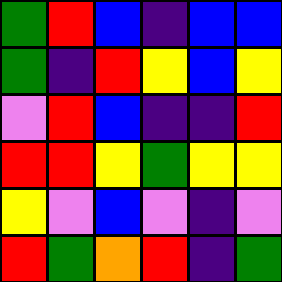[["green", "red", "blue", "indigo", "blue", "blue"], ["green", "indigo", "red", "yellow", "blue", "yellow"], ["violet", "red", "blue", "indigo", "indigo", "red"], ["red", "red", "yellow", "green", "yellow", "yellow"], ["yellow", "violet", "blue", "violet", "indigo", "violet"], ["red", "green", "orange", "red", "indigo", "green"]]